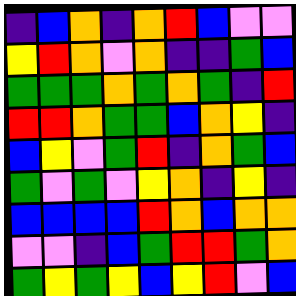[["indigo", "blue", "orange", "indigo", "orange", "red", "blue", "violet", "violet"], ["yellow", "red", "orange", "violet", "orange", "indigo", "indigo", "green", "blue"], ["green", "green", "green", "orange", "green", "orange", "green", "indigo", "red"], ["red", "red", "orange", "green", "green", "blue", "orange", "yellow", "indigo"], ["blue", "yellow", "violet", "green", "red", "indigo", "orange", "green", "blue"], ["green", "violet", "green", "violet", "yellow", "orange", "indigo", "yellow", "indigo"], ["blue", "blue", "blue", "blue", "red", "orange", "blue", "orange", "orange"], ["violet", "violet", "indigo", "blue", "green", "red", "red", "green", "orange"], ["green", "yellow", "green", "yellow", "blue", "yellow", "red", "violet", "blue"]]